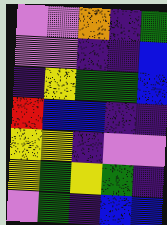[["violet", "violet", "orange", "indigo", "green"], ["violet", "violet", "indigo", "indigo", "blue"], ["indigo", "yellow", "green", "green", "blue"], ["red", "blue", "blue", "indigo", "indigo"], ["yellow", "yellow", "indigo", "violet", "violet"], ["yellow", "green", "yellow", "green", "indigo"], ["violet", "green", "indigo", "blue", "blue"]]